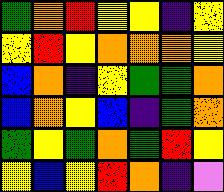[["green", "orange", "red", "yellow", "yellow", "indigo", "yellow"], ["yellow", "red", "yellow", "orange", "orange", "orange", "yellow"], ["blue", "orange", "indigo", "yellow", "green", "green", "orange"], ["blue", "orange", "yellow", "blue", "indigo", "green", "orange"], ["green", "yellow", "green", "orange", "green", "red", "yellow"], ["yellow", "blue", "yellow", "red", "orange", "indigo", "violet"]]